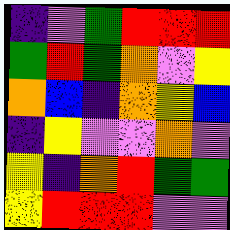[["indigo", "violet", "green", "red", "red", "red"], ["green", "red", "green", "orange", "violet", "yellow"], ["orange", "blue", "indigo", "orange", "yellow", "blue"], ["indigo", "yellow", "violet", "violet", "orange", "violet"], ["yellow", "indigo", "orange", "red", "green", "green"], ["yellow", "red", "red", "red", "violet", "violet"]]